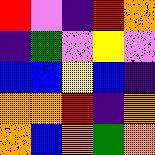[["red", "violet", "indigo", "red", "orange"], ["indigo", "green", "violet", "yellow", "violet"], ["blue", "blue", "yellow", "blue", "indigo"], ["orange", "orange", "red", "indigo", "orange"], ["orange", "blue", "orange", "green", "orange"]]